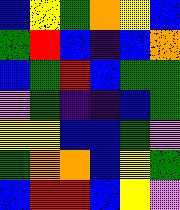[["blue", "yellow", "green", "orange", "yellow", "blue"], ["green", "red", "blue", "indigo", "blue", "orange"], ["blue", "green", "red", "blue", "green", "green"], ["violet", "green", "indigo", "indigo", "blue", "green"], ["yellow", "yellow", "blue", "blue", "green", "violet"], ["green", "orange", "orange", "blue", "yellow", "green"], ["blue", "red", "red", "blue", "yellow", "violet"]]